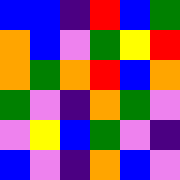[["blue", "blue", "indigo", "red", "blue", "green"], ["orange", "blue", "violet", "green", "yellow", "red"], ["orange", "green", "orange", "red", "blue", "orange"], ["green", "violet", "indigo", "orange", "green", "violet"], ["violet", "yellow", "blue", "green", "violet", "indigo"], ["blue", "violet", "indigo", "orange", "blue", "violet"]]